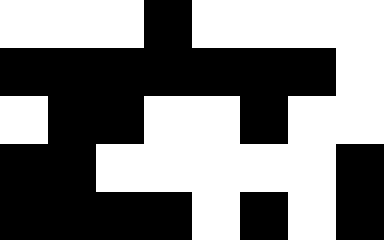[["white", "white", "white", "black", "white", "white", "white", "white"], ["black", "black", "black", "black", "black", "black", "black", "white"], ["white", "black", "black", "white", "white", "black", "white", "white"], ["black", "black", "white", "white", "white", "white", "white", "black"], ["black", "black", "black", "black", "white", "black", "white", "black"]]